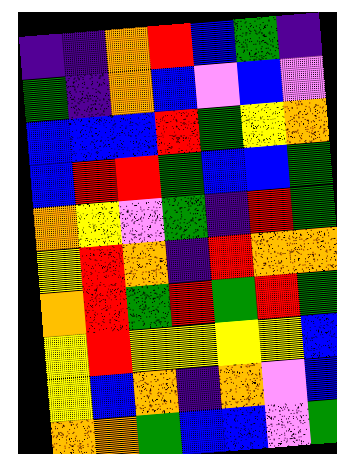[["indigo", "indigo", "orange", "red", "blue", "green", "indigo"], ["green", "indigo", "orange", "blue", "violet", "blue", "violet"], ["blue", "blue", "blue", "red", "green", "yellow", "orange"], ["blue", "red", "red", "green", "blue", "blue", "green"], ["orange", "yellow", "violet", "green", "indigo", "red", "green"], ["yellow", "red", "orange", "indigo", "red", "orange", "orange"], ["orange", "red", "green", "red", "green", "red", "green"], ["yellow", "red", "yellow", "yellow", "yellow", "yellow", "blue"], ["yellow", "blue", "orange", "indigo", "orange", "violet", "blue"], ["orange", "orange", "green", "blue", "blue", "violet", "green"]]